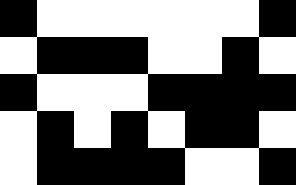[["black", "white", "white", "white", "white", "white", "white", "black"], ["white", "black", "black", "black", "white", "white", "black", "white"], ["black", "white", "white", "white", "black", "black", "black", "black"], ["white", "black", "white", "black", "white", "black", "black", "white"], ["white", "black", "black", "black", "black", "white", "white", "black"]]